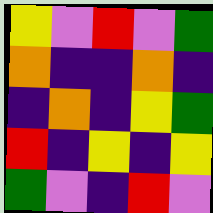[["yellow", "violet", "red", "violet", "green"], ["orange", "indigo", "indigo", "orange", "indigo"], ["indigo", "orange", "indigo", "yellow", "green"], ["red", "indigo", "yellow", "indigo", "yellow"], ["green", "violet", "indigo", "red", "violet"]]